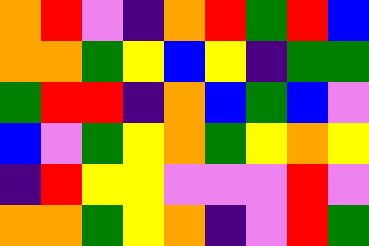[["orange", "red", "violet", "indigo", "orange", "red", "green", "red", "blue"], ["orange", "orange", "green", "yellow", "blue", "yellow", "indigo", "green", "green"], ["green", "red", "red", "indigo", "orange", "blue", "green", "blue", "violet"], ["blue", "violet", "green", "yellow", "orange", "green", "yellow", "orange", "yellow"], ["indigo", "red", "yellow", "yellow", "violet", "violet", "violet", "red", "violet"], ["orange", "orange", "green", "yellow", "orange", "indigo", "violet", "red", "green"]]